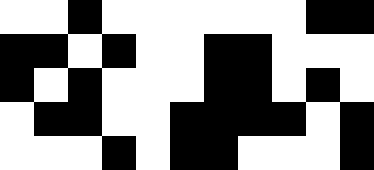[["white", "white", "black", "white", "white", "white", "white", "white", "white", "black", "black"], ["black", "black", "white", "black", "white", "white", "black", "black", "white", "white", "white"], ["black", "white", "black", "white", "white", "white", "black", "black", "white", "black", "white"], ["white", "black", "black", "white", "white", "black", "black", "black", "black", "white", "black"], ["white", "white", "white", "black", "white", "black", "black", "white", "white", "white", "black"]]